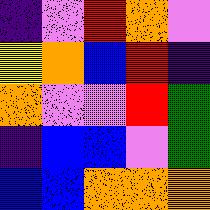[["indigo", "violet", "red", "orange", "violet"], ["yellow", "orange", "blue", "red", "indigo"], ["orange", "violet", "violet", "red", "green"], ["indigo", "blue", "blue", "violet", "green"], ["blue", "blue", "orange", "orange", "orange"]]